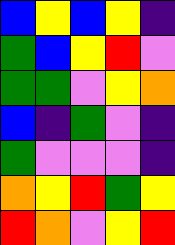[["blue", "yellow", "blue", "yellow", "indigo"], ["green", "blue", "yellow", "red", "violet"], ["green", "green", "violet", "yellow", "orange"], ["blue", "indigo", "green", "violet", "indigo"], ["green", "violet", "violet", "violet", "indigo"], ["orange", "yellow", "red", "green", "yellow"], ["red", "orange", "violet", "yellow", "red"]]